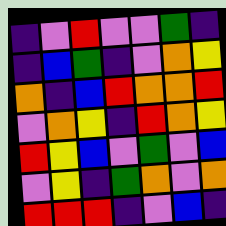[["indigo", "violet", "red", "violet", "violet", "green", "indigo"], ["indigo", "blue", "green", "indigo", "violet", "orange", "yellow"], ["orange", "indigo", "blue", "red", "orange", "orange", "red"], ["violet", "orange", "yellow", "indigo", "red", "orange", "yellow"], ["red", "yellow", "blue", "violet", "green", "violet", "blue"], ["violet", "yellow", "indigo", "green", "orange", "violet", "orange"], ["red", "red", "red", "indigo", "violet", "blue", "indigo"]]